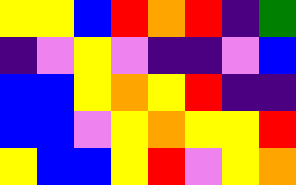[["yellow", "yellow", "blue", "red", "orange", "red", "indigo", "green"], ["indigo", "violet", "yellow", "violet", "indigo", "indigo", "violet", "blue"], ["blue", "blue", "yellow", "orange", "yellow", "red", "indigo", "indigo"], ["blue", "blue", "violet", "yellow", "orange", "yellow", "yellow", "red"], ["yellow", "blue", "blue", "yellow", "red", "violet", "yellow", "orange"]]